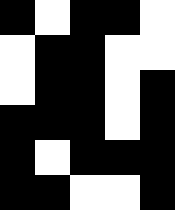[["black", "white", "black", "black", "white"], ["white", "black", "black", "white", "white"], ["white", "black", "black", "white", "black"], ["black", "black", "black", "white", "black"], ["black", "white", "black", "black", "black"], ["black", "black", "white", "white", "black"]]